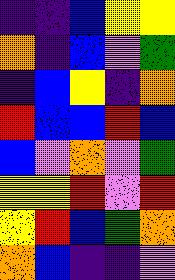[["indigo", "indigo", "blue", "yellow", "yellow"], ["orange", "indigo", "blue", "violet", "green"], ["indigo", "blue", "yellow", "indigo", "orange"], ["red", "blue", "blue", "red", "blue"], ["blue", "violet", "orange", "violet", "green"], ["yellow", "yellow", "red", "violet", "red"], ["yellow", "red", "blue", "green", "orange"], ["orange", "blue", "indigo", "indigo", "violet"]]